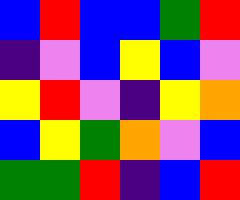[["blue", "red", "blue", "blue", "green", "red"], ["indigo", "violet", "blue", "yellow", "blue", "violet"], ["yellow", "red", "violet", "indigo", "yellow", "orange"], ["blue", "yellow", "green", "orange", "violet", "blue"], ["green", "green", "red", "indigo", "blue", "red"]]